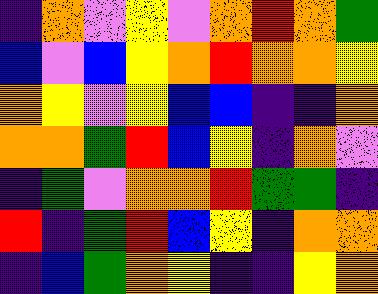[["indigo", "orange", "violet", "yellow", "violet", "orange", "red", "orange", "green"], ["blue", "violet", "blue", "yellow", "orange", "red", "orange", "orange", "yellow"], ["orange", "yellow", "violet", "yellow", "blue", "blue", "indigo", "indigo", "orange"], ["orange", "orange", "green", "red", "blue", "yellow", "indigo", "orange", "violet"], ["indigo", "green", "violet", "orange", "orange", "red", "green", "green", "indigo"], ["red", "indigo", "green", "red", "blue", "yellow", "indigo", "orange", "orange"], ["indigo", "blue", "green", "orange", "yellow", "indigo", "indigo", "yellow", "orange"]]